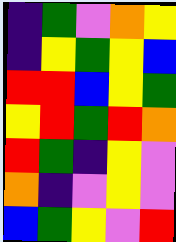[["indigo", "green", "violet", "orange", "yellow"], ["indigo", "yellow", "green", "yellow", "blue"], ["red", "red", "blue", "yellow", "green"], ["yellow", "red", "green", "red", "orange"], ["red", "green", "indigo", "yellow", "violet"], ["orange", "indigo", "violet", "yellow", "violet"], ["blue", "green", "yellow", "violet", "red"]]